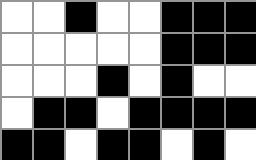[["white", "white", "black", "white", "white", "black", "black", "black"], ["white", "white", "white", "white", "white", "black", "black", "black"], ["white", "white", "white", "black", "white", "black", "white", "white"], ["white", "black", "black", "white", "black", "black", "black", "black"], ["black", "black", "white", "black", "black", "white", "black", "white"]]